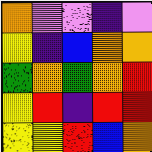[["orange", "violet", "violet", "indigo", "violet"], ["yellow", "indigo", "blue", "orange", "orange"], ["green", "orange", "green", "orange", "red"], ["yellow", "red", "indigo", "red", "red"], ["yellow", "yellow", "red", "blue", "orange"]]